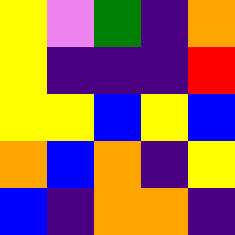[["yellow", "violet", "green", "indigo", "orange"], ["yellow", "indigo", "indigo", "indigo", "red"], ["yellow", "yellow", "blue", "yellow", "blue"], ["orange", "blue", "orange", "indigo", "yellow"], ["blue", "indigo", "orange", "orange", "indigo"]]